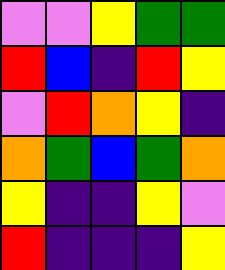[["violet", "violet", "yellow", "green", "green"], ["red", "blue", "indigo", "red", "yellow"], ["violet", "red", "orange", "yellow", "indigo"], ["orange", "green", "blue", "green", "orange"], ["yellow", "indigo", "indigo", "yellow", "violet"], ["red", "indigo", "indigo", "indigo", "yellow"]]